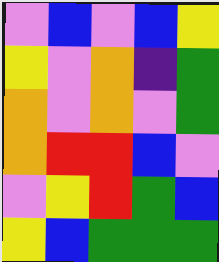[["violet", "blue", "violet", "blue", "yellow"], ["yellow", "violet", "orange", "indigo", "green"], ["orange", "violet", "orange", "violet", "green"], ["orange", "red", "red", "blue", "violet"], ["violet", "yellow", "red", "green", "blue"], ["yellow", "blue", "green", "green", "green"]]